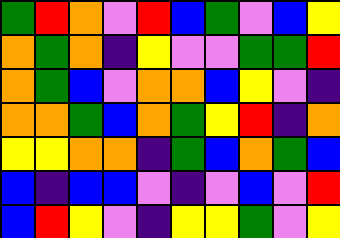[["green", "red", "orange", "violet", "red", "blue", "green", "violet", "blue", "yellow"], ["orange", "green", "orange", "indigo", "yellow", "violet", "violet", "green", "green", "red"], ["orange", "green", "blue", "violet", "orange", "orange", "blue", "yellow", "violet", "indigo"], ["orange", "orange", "green", "blue", "orange", "green", "yellow", "red", "indigo", "orange"], ["yellow", "yellow", "orange", "orange", "indigo", "green", "blue", "orange", "green", "blue"], ["blue", "indigo", "blue", "blue", "violet", "indigo", "violet", "blue", "violet", "red"], ["blue", "red", "yellow", "violet", "indigo", "yellow", "yellow", "green", "violet", "yellow"]]